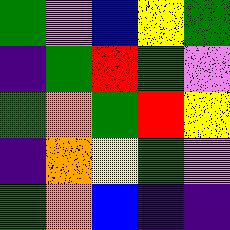[["green", "violet", "blue", "yellow", "green"], ["indigo", "green", "red", "green", "violet"], ["green", "orange", "green", "red", "yellow"], ["indigo", "orange", "yellow", "green", "violet"], ["green", "orange", "blue", "indigo", "indigo"]]